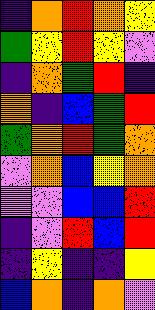[["indigo", "orange", "red", "orange", "yellow"], ["green", "yellow", "red", "yellow", "violet"], ["indigo", "orange", "green", "red", "indigo"], ["orange", "indigo", "blue", "green", "red"], ["green", "orange", "red", "green", "orange"], ["violet", "orange", "blue", "yellow", "orange"], ["violet", "violet", "blue", "blue", "red"], ["indigo", "violet", "red", "blue", "red"], ["indigo", "yellow", "indigo", "indigo", "yellow"], ["blue", "orange", "indigo", "orange", "violet"]]